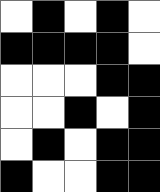[["white", "black", "white", "black", "white"], ["black", "black", "black", "black", "white"], ["white", "white", "white", "black", "black"], ["white", "white", "black", "white", "black"], ["white", "black", "white", "black", "black"], ["black", "white", "white", "black", "black"]]